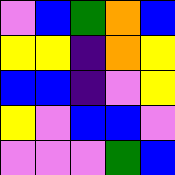[["violet", "blue", "green", "orange", "blue"], ["yellow", "yellow", "indigo", "orange", "yellow"], ["blue", "blue", "indigo", "violet", "yellow"], ["yellow", "violet", "blue", "blue", "violet"], ["violet", "violet", "violet", "green", "blue"]]